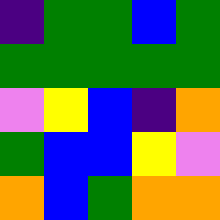[["indigo", "green", "green", "blue", "green"], ["green", "green", "green", "green", "green"], ["violet", "yellow", "blue", "indigo", "orange"], ["green", "blue", "blue", "yellow", "violet"], ["orange", "blue", "green", "orange", "orange"]]